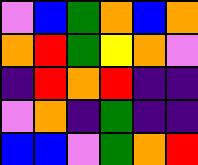[["violet", "blue", "green", "orange", "blue", "orange"], ["orange", "red", "green", "yellow", "orange", "violet"], ["indigo", "red", "orange", "red", "indigo", "indigo"], ["violet", "orange", "indigo", "green", "indigo", "indigo"], ["blue", "blue", "violet", "green", "orange", "red"]]